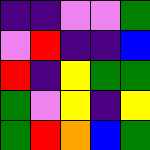[["indigo", "indigo", "violet", "violet", "green"], ["violet", "red", "indigo", "indigo", "blue"], ["red", "indigo", "yellow", "green", "green"], ["green", "violet", "yellow", "indigo", "yellow"], ["green", "red", "orange", "blue", "green"]]